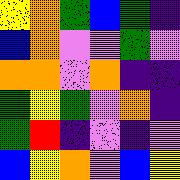[["yellow", "orange", "green", "blue", "green", "indigo"], ["blue", "orange", "violet", "violet", "green", "violet"], ["orange", "orange", "violet", "orange", "indigo", "indigo"], ["green", "yellow", "green", "violet", "orange", "indigo"], ["green", "red", "indigo", "violet", "indigo", "violet"], ["blue", "yellow", "orange", "violet", "blue", "yellow"]]